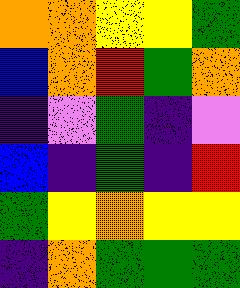[["orange", "orange", "yellow", "yellow", "green"], ["blue", "orange", "red", "green", "orange"], ["indigo", "violet", "green", "indigo", "violet"], ["blue", "indigo", "green", "indigo", "red"], ["green", "yellow", "orange", "yellow", "yellow"], ["indigo", "orange", "green", "green", "green"]]